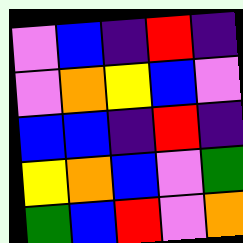[["violet", "blue", "indigo", "red", "indigo"], ["violet", "orange", "yellow", "blue", "violet"], ["blue", "blue", "indigo", "red", "indigo"], ["yellow", "orange", "blue", "violet", "green"], ["green", "blue", "red", "violet", "orange"]]